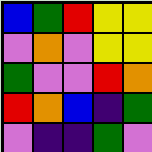[["blue", "green", "red", "yellow", "yellow"], ["violet", "orange", "violet", "yellow", "yellow"], ["green", "violet", "violet", "red", "orange"], ["red", "orange", "blue", "indigo", "green"], ["violet", "indigo", "indigo", "green", "violet"]]